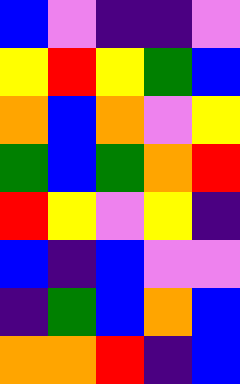[["blue", "violet", "indigo", "indigo", "violet"], ["yellow", "red", "yellow", "green", "blue"], ["orange", "blue", "orange", "violet", "yellow"], ["green", "blue", "green", "orange", "red"], ["red", "yellow", "violet", "yellow", "indigo"], ["blue", "indigo", "blue", "violet", "violet"], ["indigo", "green", "blue", "orange", "blue"], ["orange", "orange", "red", "indigo", "blue"]]